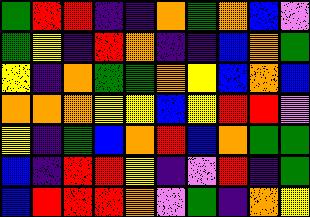[["green", "red", "red", "indigo", "indigo", "orange", "green", "orange", "blue", "violet"], ["green", "yellow", "indigo", "red", "orange", "indigo", "indigo", "blue", "orange", "green"], ["yellow", "indigo", "orange", "green", "green", "orange", "yellow", "blue", "orange", "blue"], ["orange", "orange", "orange", "yellow", "yellow", "blue", "yellow", "red", "red", "violet"], ["yellow", "indigo", "green", "blue", "orange", "red", "blue", "orange", "green", "green"], ["blue", "indigo", "red", "red", "yellow", "indigo", "violet", "red", "indigo", "green"], ["blue", "red", "red", "red", "orange", "violet", "green", "indigo", "orange", "yellow"]]